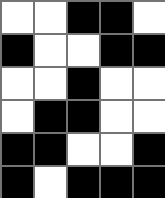[["white", "white", "black", "black", "white"], ["black", "white", "white", "black", "black"], ["white", "white", "black", "white", "white"], ["white", "black", "black", "white", "white"], ["black", "black", "white", "white", "black"], ["black", "white", "black", "black", "black"]]